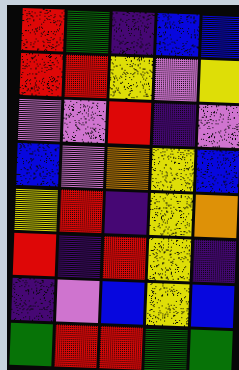[["red", "green", "indigo", "blue", "blue"], ["red", "red", "yellow", "violet", "yellow"], ["violet", "violet", "red", "indigo", "violet"], ["blue", "violet", "orange", "yellow", "blue"], ["yellow", "red", "indigo", "yellow", "orange"], ["red", "indigo", "red", "yellow", "indigo"], ["indigo", "violet", "blue", "yellow", "blue"], ["green", "red", "red", "green", "green"]]